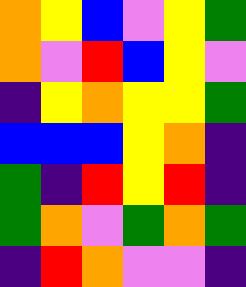[["orange", "yellow", "blue", "violet", "yellow", "green"], ["orange", "violet", "red", "blue", "yellow", "violet"], ["indigo", "yellow", "orange", "yellow", "yellow", "green"], ["blue", "blue", "blue", "yellow", "orange", "indigo"], ["green", "indigo", "red", "yellow", "red", "indigo"], ["green", "orange", "violet", "green", "orange", "green"], ["indigo", "red", "orange", "violet", "violet", "indigo"]]